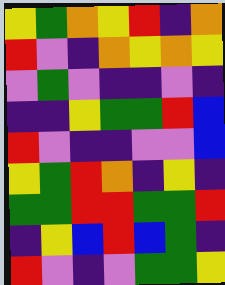[["yellow", "green", "orange", "yellow", "red", "indigo", "orange"], ["red", "violet", "indigo", "orange", "yellow", "orange", "yellow"], ["violet", "green", "violet", "indigo", "indigo", "violet", "indigo"], ["indigo", "indigo", "yellow", "green", "green", "red", "blue"], ["red", "violet", "indigo", "indigo", "violet", "violet", "blue"], ["yellow", "green", "red", "orange", "indigo", "yellow", "indigo"], ["green", "green", "red", "red", "green", "green", "red"], ["indigo", "yellow", "blue", "red", "blue", "green", "indigo"], ["red", "violet", "indigo", "violet", "green", "green", "yellow"]]